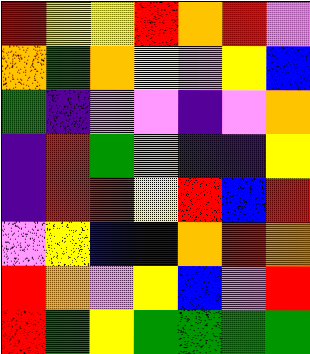[["red", "yellow", "yellow", "red", "orange", "red", "violet"], ["orange", "green", "orange", "yellow", "violet", "yellow", "blue"], ["green", "indigo", "violet", "violet", "indigo", "violet", "orange"], ["indigo", "red", "green", "orange", "indigo", "indigo", "yellow"], ["indigo", "red", "red", "yellow", "red", "blue", "red"], ["violet", "yellow", "blue", "blue", "orange", "red", "orange"], ["red", "orange", "violet", "yellow", "blue", "violet", "red"], ["red", "green", "yellow", "green", "green", "green", "green"]]